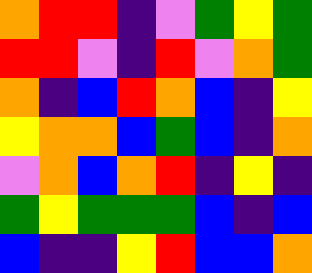[["orange", "red", "red", "indigo", "violet", "green", "yellow", "green"], ["red", "red", "violet", "indigo", "red", "violet", "orange", "green"], ["orange", "indigo", "blue", "red", "orange", "blue", "indigo", "yellow"], ["yellow", "orange", "orange", "blue", "green", "blue", "indigo", "orange"], ["violet", "orange", "blue", "orange", "red", "indigo", "yellow", "indigo"], ["green", "yellow", "green", "green", "green", "blue", "indigo", "blue"], ["blue", "indigo", "indigo", "yellow", "red", "blue", "blue", "orange"]]